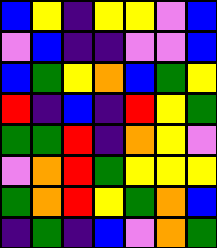[["blue", "yellow", "indigo", "yellow", "yellow", "violet", "blue"], ["violet", "blue", "indigo", "indigo", "violet", "violet", "blue"], ["blue", "green", "yellow", "orange", "blue", "green", "yellow"], ["red", "indigo", "blue", "indigo", "red", "yellow", "green"], ["green", "green", "red", "indigo", "orange", "yellow", "violet"], ["violet", "orange", "red", "green", "yellow", "yellow", "yellow"], ["green", "orange", "red", "yellow", "green", "orange", "blue"], ["indigo", "green", "indigo", "blue", "violet", "orange", "green"]]